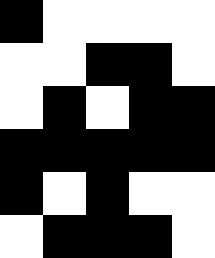[["black", "white", "white", "white", "white"], ["white", "white", "black", "black", "white"], ["white", "black", "white", "black", "black"], ["black", "black", "black", "black", "black"], ["black", "white", "black", "white", "white"], ["white", "black", "black", "black", "white"]]